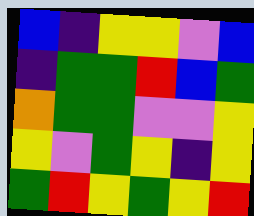[["blue", "indigo", "yellow", "yellow", "violet", "blue"], ["indigo", "green", "green", "red", "blue", "green"], ["orange", "green", "green", "violet", "violet", "yellow"], ["yellow", "violet", "green", "yellow", "indigo", "yellow"], ["green", "red", "yellow", "green", "yellow", "red"]]